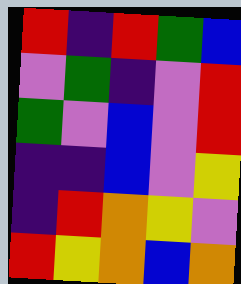[["red", "indigo", "red", "green", "blue"], ["violet", "green", "indigo", "violet", "red"], ["green", "violet", "blue", "violet", "red"], ["indigo", "indigo", "blue", "violet", "yellow"], ["indigo", "red", "orange", "yellow", "violet"], ["red", "yellow", "orange", "blue", "orange"]]